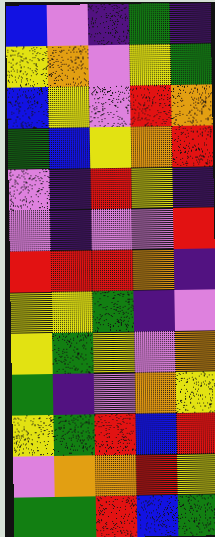[["blue", "violet", "indigo", "green", "indigo"], ["yellow", "orange", "violet", "yellow", "green"], ["blue", "yellow", "violet", "red", "orange"], ["green", "blue", "yellow", "orange", "red"], ["violet", "indigo", "red", "yellow", "indigo"], ["violet", "indigo", "violet", "violet", "red"], ["red", "red", "red", "orange", "indigo"], ["yellow", "yellow", "green", "indigo", "violet"], ["yellow", "green", "yellow", "violet", "orange"], ["green", "indigo", "violet", "orange", "yellow"], ["yellow", "green", "red", "blue", "red"], ["violet", "orange", "orange", "red", "yellow"], ["green", "green", "red", "blue", "green"]]